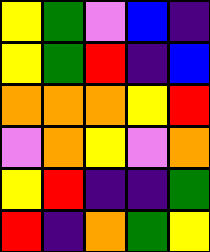[["yellow", "green", "violet", "blue", "indigo"], ["yellow", "green", "red", "indigo", "blue"], ["orange", "orange", "orange", "yellow", "red"], ["violet", "orange", "yellow", "violet", "orange"], ["yellow", "red", "indigo", "indigo", "green"], ["red", "indigo", "orange", "green", "yellow"]]